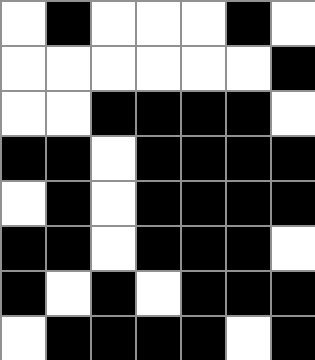[["white", "black", "white", "white", "white", "black", "white"], ["white", "white", "white", "white", "white", "white", "black"], ["white", "white", "black", "black", "black", "black", "white"], ["black", "black", "white", "black", "black", "black", "black"], ["white", "black", "white", "black", "black", "black", "black"], ["black", "black", "white", "black", "black", "black", "white"], ["black", "white", "black", "white", "black", "black", "black"], ["white", "black", "black", "black", "black", "white", "black"]]